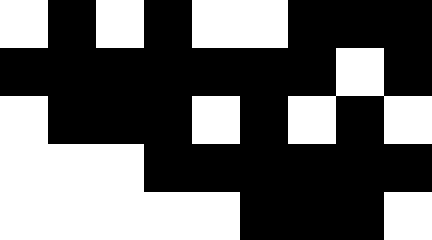[["white", "black", "white", "black", "white", "white", "black", "black", "black"], ["black", "black", "black", "black", "black", "black", "black", "white", "black"], ["white", "black", "black", "black", "white", "black", "white", "black", "white"], ["white", "white", "white", "black", "black", "black", "black", "black", "black"], ["white", "white", "white", "white", "white", "black", "black", "black", "white"]]